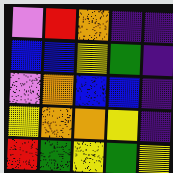[["violet", "red", "orange", "indigo", "indigo"], ["blue", "blue", "yellow", "green", "indigo"], ["violet", "orange", "blue", "blue", "indigo"], ["yellow", "orange", "orange", "yellow", "indigo"], ["red", "green", "yellow", "green", "yellow"]]